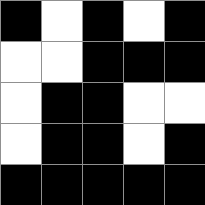[["black", "white", "black", "white", "black"], ["white", "white", "black", "black", "black"], ["white", "black", "black", "white", "white"], ["white", "black", "black", "white", "black"], ["black", "black", "black", "black", "black"]]